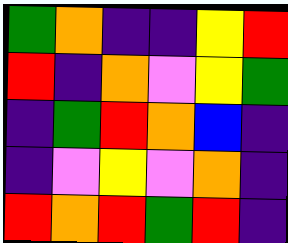[["green", "orange", "indigo", "indigo", "yellow", "red"], ["red", "indigo", "orange", "violet", "yellow", "green"], ["indigo", "green", "red", "orange", "blue", "indigo"], ["indigo", "violet", "yellow", "violet", "orange", "indigo"], ["red", "orange", "red", "green", "red", "indigo"]]